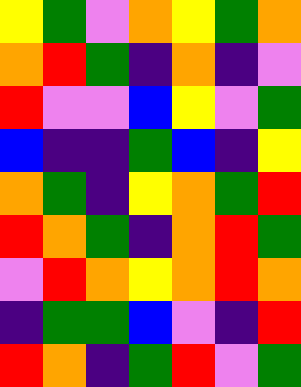[["yellow", "green", "violet", "orange", "yellow", "green", "orange"], ["orange", "red", "green", "indigo", "orange", "indigo", "violet"], ["red", "violet", "violet", "blue", "yellow", "violet", "green"], ["blue", "indigo", "indigo", "green", "blue", "indigo", "yellow"], ["orange", "green", "indigo", "yellow", "orange", "green", "red"], ["red", "orange", "green", "indigo", "orange", "red", "green"], ["violet", "red", "orange", "yellow", "orange", "red", "orange"], ["indigo", "green", "green", "blue", "violet", "indigo", "red"], ["red", "orange", "indigo", "green", "red", "violet", "green"]]